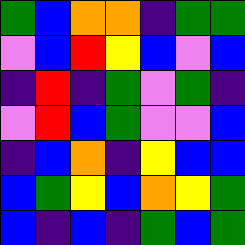[["green", "blue", "orange", "orange", "indigo", "green", "green"], ["violet", "blue", "red", "yellow", "blue", "violet", "blue"], ["indigo", "red", "indigo", "green", "violet", "green", "indigo"], ["violet", "red", "blue", "green", "violet", "violet", "blue"], ["indigo", "blue", "orange", "indigo", "yellow", "blue", "blue"], ["blue", "green", "yellow", "blue", "orange", "yellow", "green"], ["blue", "indigo", "blue", "indigo", "green", "blue", "green"]]